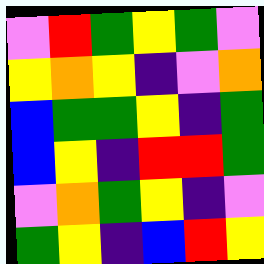[["violet", "red", "green", "yellow", "green", "violet"], ["yellow", "orange", "yellow", "indigo", "violet", "orange"], ["blue", "green", "green", "yellow", "indigo", "green"], ["blue", "yellow", "indigo", "red", "red", "green"], ["violet", "orange", "green", "yellow", "indigo", "violet"], ["green", "yellow", "indigo", "blue", "red", "yellow"]]